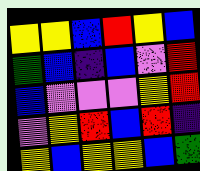[["yellow", "yellow", "blue", "red", "yellow", "blue"], ["green", "blue", "indigo", "blue", "violet", "red"], ["blue", "violet", "violet", "violet", "yellow", "red"], ["violet", "yellow", "red", "blue", "red", "indigo"], ["yellow", "blue", "yellow", "yellow", "blue", "green"]]